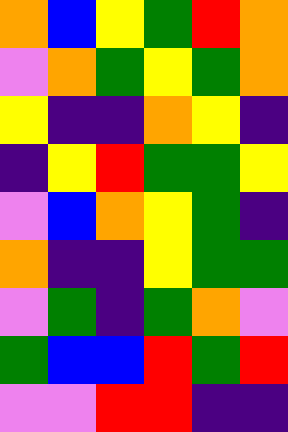[["orange", "blue", "yellow", "green", "red", "orange"], ["violet", "orange", "green", "yellow", "green", "orange"], ["yellow", "indigo", "indigo", "orange", "yellow", "indigo"], ["indigo", "yellow", "red", "green", "green", "yellow"], ["violet", "blue", "orange", "yellow", "green", "indigo"], ["orange", "indigo", "indigo", "yellow", "green", "green"], ["violet", "green", "indigo", "green", "orange", "violet"], ["green", "blue", "blue", "red", "green", "red"], ["violet", "violet", "red", "red", "indigo", "indigo"]]